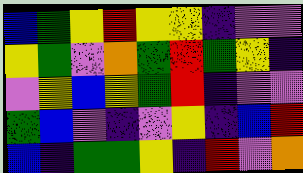[["blue", "green", "yellow", "red", "yellow", "yellow", "indigo", "violet", "violet"], ["yellow", "green", "violet", "orange", "green", "red", "green", "yellow", "indigo"], ["violet", "yellow", "blue", "yellow", "green", "red", "indigo", "violet", "violet"], ["green", "blue", "violet", "indigo", "violet", "yellow", "indigo", "blue", "red"], ["blue", "indigo", "green", "green", "yellow", "indigo", "red", "violet", "orange"]]